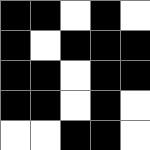[["black", "black", "white", "black", "white"], ["black", "white", "black", "black", "black"], ["black", "black", "white", "black", "black"], ["black", "black", "white", "black", "white"], ["white", "white", "black", "black", "white"]]